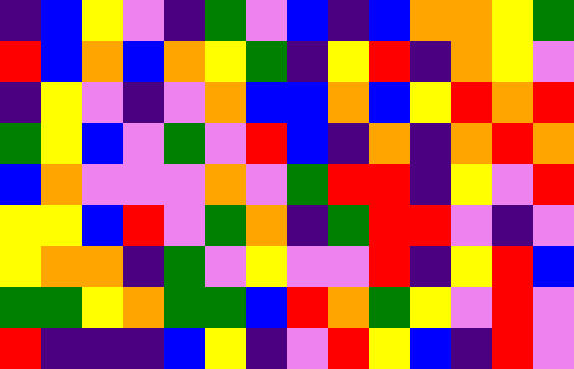[["indigo", "blue", "yellow", "violet", "indigo", "green", "violet", "blue", "indigo", "blue", "orange", "orange", "yellow", "green"], ["red", "blue", "orange", "blue", "orange", "yellow", "green", "indigo", "yellow", "red", "indigo", "orange", "yellow", "violet"], ["indigo", "yellow", "violet", "indigo", "violet", "orange", "blue", "blue", "orange", "blue", "yellow", "red", "orange", "red"], ["green", "yellow", "blue", "violet", "green", "violet", "red", "blue", "indigo", "orange", "indigo", "orange", "red", "orange"], ["blue", "orange", "violet", "violet", "violet", "orange", "violet", "green", "red", "red", "indigo", "yellow", "violet", "red"], ["yellow", "yellow", "blue", "red", "violet", "green", "orange", "indigo", "green", "red", "red", "violet", "indigo", "violet"], ["yellow", "orange", "orange", "indigo", "green", "violet", "yellow", "violet", "violet", "red", "indigo", "yellow", "red", "blue"], ["green", "green", "yellow", "orange", "green", "green", "blue", "red", "orange", "green", "yellow", "violet", "red", "violet"], ["red", "indigo", "indigo", "indigo", "blue", "yellow", "indigo", "violet", "red", "yellow", "blue", "indigo", "red", "violet"]]